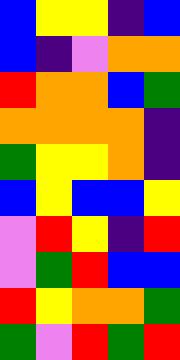[["blue", "yellow", "yellow", "indigo", "blue"], ["blue", "indigo", "violet", "orange", "orange"], ["red", "orange", "orange", "blue", "green"], ["orange", "orange", "orange", "orange", "indigo"], ["green", "yellow", "yellow", "orange", "indigo"], ["blue", "yellow", "blue", "blue", "yellow"], ["violet", "red", "yellow", "indigo", "red"], ["violet", "green", "red", "blue", "blue"], ["red", "yellow", "orange", "orange", "green"], ["green", "violet", "red", "green", "red"]]